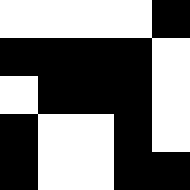[["white", "white", "white", "white", "black"], ["black", "black", "black", "black", "white"], ["white", "black", "black", "black", "white"], ["black", "white", "white", "black", "white"], ["black", "white", "white", "black", "black"]]